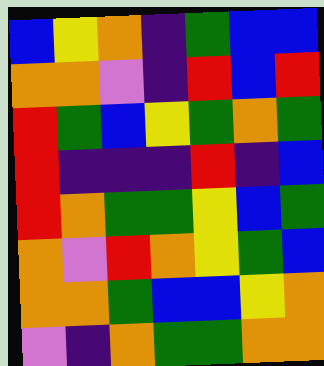[["blue", "yellow", "orange", "indigo", "green", "blue", "blue"], ["orange", "orange", "violet", "indigo", "red", "blue", "red"], ["red", "green", "blue", "yellow", "green", "orange", "green"], ["red", "indigo", "indigo", "indigo", "red", "indigo", "blue"], ["red", "orange", "green", "green", "yellow", "blue", "green"], ["orange", "violet", "red", "orange", "yellow", "green", "blue"], ["orange", "orange", "green", "blue", "blue", "yellow", "orange"], ["violet", "indigo", "orange", "green", "green", "orange", "orange"]]